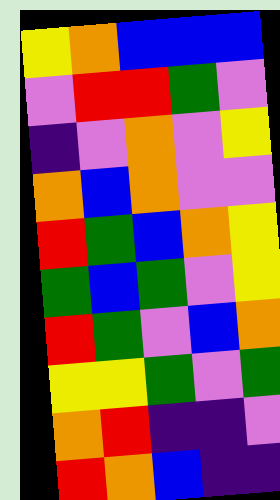[["yellow", "orange", "blue", "blue", "blue"], ["violet", "red", "red", "green", "violet"], ["indigo", "violet", "orange", "violet", "yellow"], ["orange", "blue", "orange", "violet", "violet"], ["red", "green", "blue", "orange", "yellow"], ["green", "blue", "green", "violet", "yellow"], ["red", "green", "violet", "blue", "orange"], ["yellow", "yellow", "green", "violet", "green"], ["orange", "red", "indigo", "indigo", "violet"], ["red", "orange", "blue", "indigo", "indigo"]]